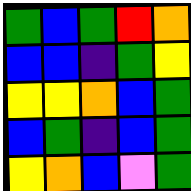[["green", "blue", "green", "red", "orange"], ["blue", "blue", "indigo", "green", "yellow"], ["yellow", "yellow", "orange", "blue", "green"], ["blue", "green", "indigo", "blue", "green"], ["yellow", "orange", "blue", "violet", "green"]]